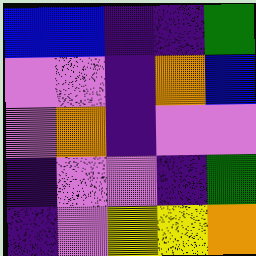[["blue", "blue", "indigo", "indigo", "green"], ["violet", "violet", "indigo", "orange", "blue"], ["violet", "orange", "indigo", "violet", "violet"], ["indigo", "violet", "violet", "indigo", "green"], ["indigo", "violet", "yellow", "yellow", "orange"]]